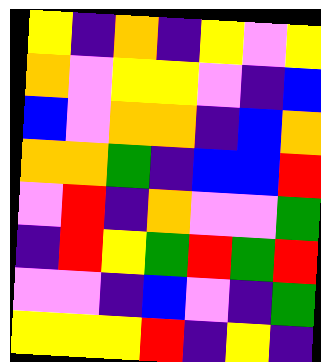[["yellow", "indigo", "orange", "indigo", "yellow", "violet", "yellow"], ["orange", "violet", "yellow", "yellow", "violet", "indigo", "blue"], ["blue", "violet", "orange", "orange", "indigo", "blue", "orange"], ["orange", "orange", "green", "indigo", "blue", "blue", "red"], ["violet", "red", "indigo", "orange", "violet", "violet", "green"], ["indigo", "red", "yellow", "green", "red", "green", "red"], ["violet", "violet", "indigo", "blue", "violet", "indigo", "green"], ["yellow", "yellow", "yellow", "red", "indigo", "yellow", "indigo"]]